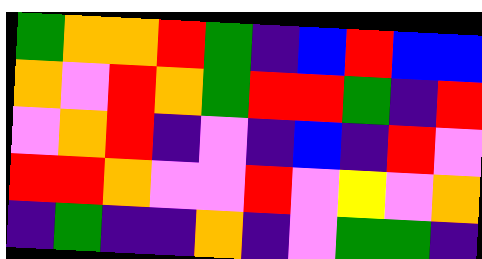[["green", "orange", "orange", "red", "green", "indigo", "blue", "red", "blue", "blue"], ["orange", "violet", "red", "orange", "green", "red", "red", "green", "indigo", "red"], ["violet", "orange", "red", "indigo", "violet", "indigo", "blue", "indigo", "red", "violet"], ["red", "red", "orange", "violet", "violet", "red", "violet", "yellow", "violet", "orange"], ["indigo", "green", "indigo", "indigo", "orange", "indigo", "violet", "green", "green", "indigo"]]